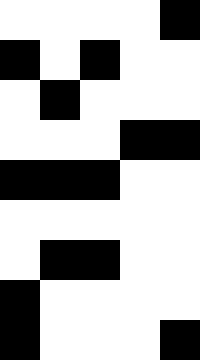[["white", "white", "white", "white", "black"], ["black", "white", "black", "white", "white"], ["white", "black", "white", "white", "white"], ["white", "white", "white", "black", "black"], ["black", "black", "black", "white", "white"], ["white", "white", "white", "white", "white"], ["white", "black", "black", "white", "white"], ["black", "white", "white", "white", "white"], ["black", "white", "white", "white", "black"]]